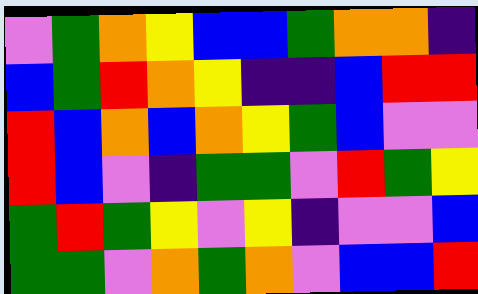[["violet", "green", "orange", "yellow", "blue", "blue", "green", "orange", "orange", "indigo"], ["blue", "green", "red", "orange", "yellow", "indigo", "indigo", "blue", "red", "red"], ["red", "blue", "orange", "blue", "orange", "yellow", "green", "blue", "violet", "violet"], ["red", "blue", "violet", "indigo", "green", "green", "violet", "red", "green", "yellow"], ["green", "red", "green", "yellow", "violet", "yellow", "indigo", "violet", "violet", "blue"], ["green", "green", "violet", "orange", "green", "orange", "violet", "blue", "blue", "red"]]